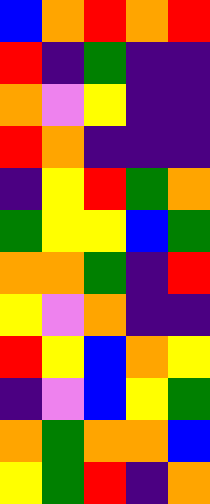[["blue", "orange", "red", "orange", "red"], ["red", "indigo", "green", "indigo", "indigo"], ["orange", "violet", "yellow", "indigo", "indigo"], ["red", "orange", "indigo", "indigo", "indigo"], ["indigo", "yellow", "red", "green", "orange"], ["green", "yellow", "yellow", "blue", "green"], ["orange", "orange", "green", "indigo", "red"], ["yellow", "violet", "orange", "indigo", "indigo"], ["red", "yellow", "blue", "orange", "yellow"], ["indigo", "violet", "blue", "yellow", "green"], ["orange", "green", "orange", "orange", "blue"], ["yellow", "green", "red", "indigo", "orange"]]